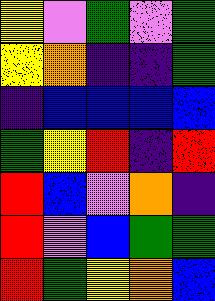[["yellow", "violet", "green", "violet", "green"], ["yellow", "orange", "indigo", "indigo", "green"], ["indigo", "blue", "blue", "blue", "blue"], ["green", "yellow", "red", "indigo", "red"], ["red", "blue", "violet", "orange", "indigo"], ["red", "violet", "blue", "green", "green"], ["red", "green", "yellow", "orange", "blue"]]